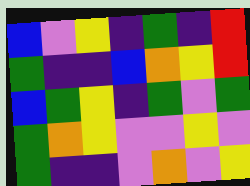[["blue", "violet", "yellow", "indigo", "green", "indigo", "red"], ["green", "indigo", "indigo", "blue", "orange", "yellow", "red"], ["blue", "green", "yellow", "indigo", "green", "violet", "green"], ["green", "orange", "yellow", "violet", "violet", "yellow", "violet"], ["green", "indigo", "indigo", "violet", "orange", "violet", "yellow"]]